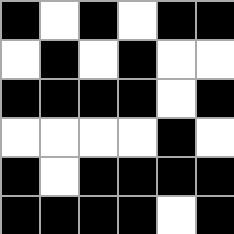[["black", "white", "black", "white", "black", "black"], ["white", "black", "white", "black", "white", "white"], ["black", "black", "black", "black", "white", "black"], ["white", "white", "white", "white", "black", "white"], ["black", "white", "black", "black", "black", "black"], ["black", "black", "black", "black", "white", "black"]]